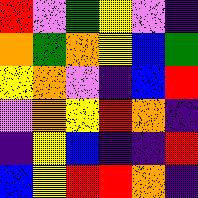[["red", "violet", "green", "yellow", "violet", "indigo"], ["orange", "green", "orange", "yellow", "blue", "green"], ["yellow", "orange", "violet", "indigo", "blue", "red"], ["violet", "orange", "yellow", "red", "orange", "indigo"], ["indigo", "yellow", "blue", "indigo", "indigo", "red"], ["blue", "yellow", "red", "red", "orange", "indigo"]]